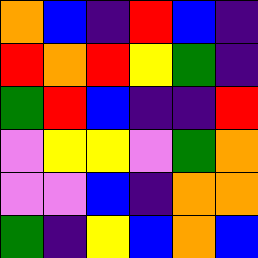[["orange", "blue", "indigo", "red", "blue", "indigo"], ["red", "orange", "red", "yellow", "green", "indigo"], ["green", "red", "blue", "indigo", "indigo", "red"], ["violet", "yellow", "yellow", "violet", "green", "orange"], ["violet", "violet", "blue", "indigo", "orange", "orange"], ["green", "indigo", "yellow", "blue", "orange", "blue"]]